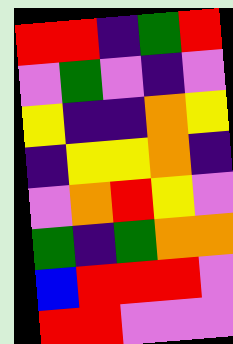[["red", "red", "indigo", "green", "red"], ["violet", "green", "violet", "indigo", "violet"], ["yellow", "indigo", "indigo", "orange", "yellow"], ["indigo", "yellow", "yellow", "orange", "indigo"], ["violet", "orange", "red", "yellow", "violet"], ["green", "indigo", "green", "orange", "orange"], ["blue", "red", "red", "red", "violet"], ["red", "red", "violet", "violet", "violet"]]